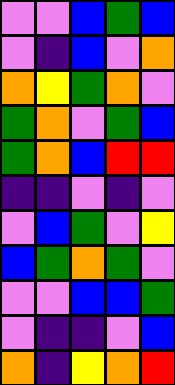[["violet", "violet", "blue", "green", "blue"], ["violet", "indigo", "blue", "violet", "orange"], ["orange", "yellow", "green", "orange", "violet"], ["green", "orange", "violet", "green", "blue"], ["green", "orange", "blue", "red", "red"], ["indigo", "indigo", "violet", "indigo", "violet"], ["violet", "blue", "green", "violet", "yellow"], ["blue", "green", "orange", "green", "violet"], ["violet", "violet", "blue", "blue", "green"], ["violet", "indigo", "indigo", "violet", "blue"], ["orange", "indigo", "yellow", "orange", "red"]]